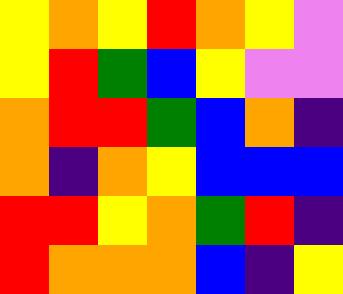[["yellow", "orange", "yellow", "red", "orange", "yellow", "violet"], ["yellow", "red", "green", "blue", "yellow", "violet", "violet"], ["orange", "red", "red", "green", "blue", "orange", "indigo"], ["orange", "indigo", "orange", "yellow", "blue", "blue", "blue"], ["red", "red", "yellow", "orange", "green", "red", "indigo"], ["red", "orange", "orange", "orange", "blue", "indigo", "yellow"]]